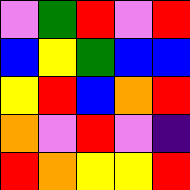[["violet", "green", "red", "violet", "red"], ["blue", "yellow", "green", "blue", "blue"], ["yellow", "red", "blue", "orange", "red"], ["orange", "violet", "red", "violet", "indigo"], ["red", "orange", "yellow", "yellow", "red"]]